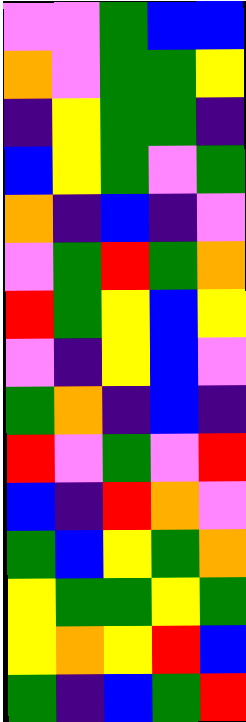[["violet", "violet", "green", "blue", "blue"], ["orange", "violet", "green", "green", "yellow"], ["indigo", "yellow", "green", "green", "indigo"], ["blue", "yellow", "green", "violet", "green"], ["orange", "indigo", "blue", "indigo", "violet"], ["violet", "green", "red", "green", "orange"], ["red", "green", "yellow", "blue", "yellow"], ["violet", "indigo", "yellow", "blue", "violet"], ["green", "orange", "indigo", "blue", "indigo"], ["red", "violet", "green", "violet", "red"], ["blue", "indigo", "red", "orange", "violet"], ["green", "blue", "yellow", "green", "orange"], ["yellow", "green", "green", "yellow", "green"], ["yellow", "orange", "yellow", "red", "blue"], ["green", "indigo", "blue", "green", "red"]]